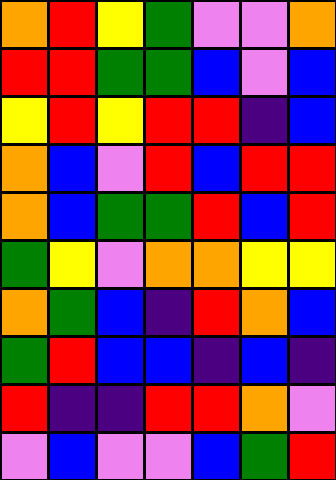[["orange", "red", "yellow", "green", "violet", "violet", "orange"], ["red", "red", "green", "green", "blue", "violet", "blue"], ["yellow", "red", "yellow", "red", "red", "indigo", "blue"], ["orange", "blue", "violet", "red", "blue", "red", "red"], ["orange", "blue", "green", "green", "red", "blue", "red"], ["green", "yellow", "violet", "orange", "orange", "yellow", "yellow"], ["orange", "green", "blue", "indigo", "red", "orange", "blue"], ["green", "red", "blue", "blue", "indigo", "blue", "indigo"], ["red", "indigo", "indigo", "red", "red", "orange", "violet"], ["violet", "blue", "violet", "violet", "blue", "green", "red"]]